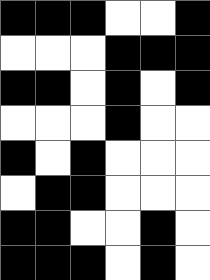[["black", "black", "black", "white", "white", "black"], ["white", "white", "white", "black", "black", "black"], ["black", "black", "white", "black", "white", "black"], ["white", "white", "white", "black", "white", "white"], ["black", "white", "black", "white", "white", "white"], ["white", "black", "black", "white", "white", "white"], ["black", "black", "white", "white", "black", "white"], ["black", "black", "black", "white", "black", "white"]]